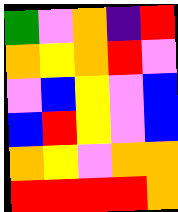[["green", "violet", "orange", "indigo", "red"], ["orange", "yellow", "orange", "red", "violet"], ["violet", "blue", "yellow", "violet", "blue"], ["blue", "red", "yellow", "violet", "blue"], ["orange", "yellow", "violet", "orange", "orange"], ["red", "red", "red", "red", "orange"]]